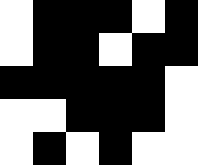[["white", "black", "black", "black", "white", "black"], ["white", "black", "black", "white", "black", "black"], ["black", "black", "black", "black", "black", "white"], ["white", "white", "black", "black", "black", "white"], ["white", "black", "white", "black", "white", "white"]]